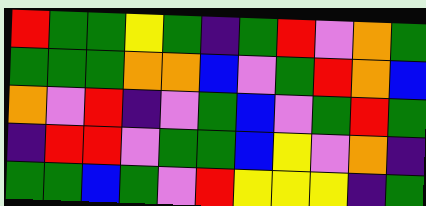[["red", "green", "green", "yellow", "green", "indigo", "green", "red", "violet", "orange", "green"], ["green", "green", "green", "orange", "orange", "blue", "violet", "green", "red", "orange", "blue"], ["orange", "violet", "red", "indigo", "violet", "green", "blue", "violet", "green", "red", "green"], ["indigo", "red", "red", "violet", "green", "green", "blue", "yellow", "violet", "orange", "indigo"], ["green", "green", "blue", "green", "violet", "red", "yellow", "yellow", "yellow", "indigo", "green"]]